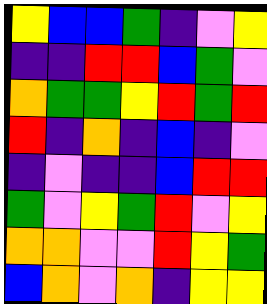[["yellow", "blue", "blue", "green", "indigo", "violet", "yellow"], ["indigo", "indigo", "red", "red", "blue", "green", "violet"], ["orange", "green", "green", "yellow", "red", "green", "red"], ["red", "indigo", "orange", "indigo", "blue", "indigo", "violet"], ["indigo", "violet", "indigo", "indigo", "blue", "red", "red"], ["green", "violet", "yellow", "green", "red", "violet", "yellow"], ["orange", "orange", "violet", "violet", "red", "yellow", "green"], ["blue", "orange", "violet", "orange", "indigo", "yellow", "yellow"]]